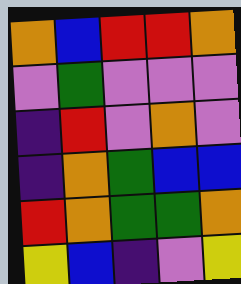[["orange", "blue", "red", "red", "orange"], ["violet", "green", "violet", "violet", "violet"], ["indigo", "red", "violet", "orange", "violet"], ["indigo", "orange", "green", "blue", "blue"], ["red", "orange", "green", "green", "orange"], ["yellow", "blue", "indigo", "violet", "yellow"]]